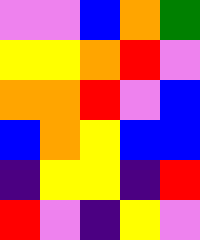[["violet", "violet", "blue", "orange", "green"], ["yellow", "yellow", "orange", "red", "violet"], ["orange", "orange", "red", "violet", "blue"], ["blue", "orange", "yellow", "blue", "blue"], ["indigo", "yellow", "yellow", "indigo", "red"], ["red", "violet", "indigo", "yellow", "violet"]]